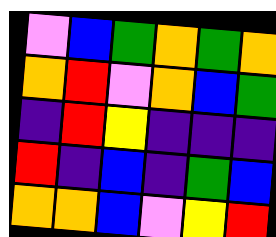[["violet", "blue", "green", "orange", "green", "orange"], ["orange", "red", "violet", "orange", "blue", "green"], ["indigo", "red", "yellow", "indigo", "indigo", "indigo"], ["red", "indigo", "blue", "indigo", "green", "blue"], ["orange", "orange", "blue", "violet", "yellow", "red"]]